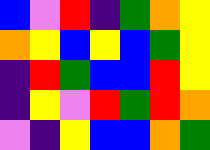[["blue", "violet", "red", "indigo", "green", "orange", "yellow"], ["orange", "yellow", "blue", "yellow", "blue", "green", "yellow"], ["indigo", "red", "green", "blue", "blue", "red", "yellow"], ["indigo", "yellow", "violet", "red", "green", "red", "orange"], ["violet", "indigo", "yellow", "blue", "blue", "orange", "green"]]